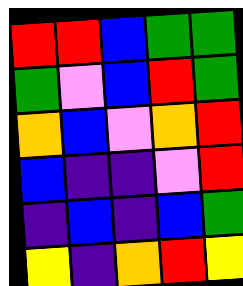[["red", "red", "blue", "green", "green"], ["green", "violet", "blue", "red", "green"], ["orange", "blue", "violet", "orange", "red"], ["blue", "indigo", "indigo", "violet", "red"], ["indigo", "blue", "indigo", "blue", "green"], ["yellow", "indigo", "orange", "red", "yellow"]]